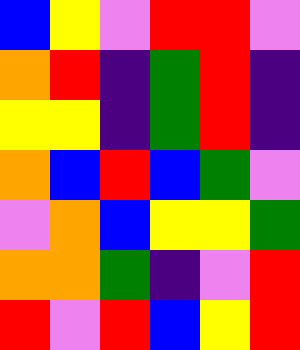[["blue", "yellow", "violet", "red", "red", "violet"], ["orange", "red", "indigo", "green", "red", "indigo"], ["yellow", "yellow", "indigo", "green", "red", "indigo"], ["orange", "blue", "red", "blue", "green", "violet"], ["violet", "orange", "blue", "yellow", "yellow", "green"], ["orange", "orange", "green", "indigo", "violet", "red"], ["red", "violet", "red", "blue", "yellow", "red"]]